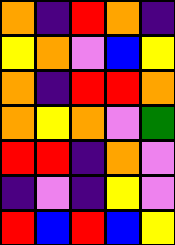[["orange", "indigo", "red", "orange", "indigo"], ["yellow", "orange", "violet", "blue", "yellow"], ["orange", "indigo", "red", "red", "orange"], ["orange", "yellow", "orange", "violet", "green"], ["red", "red", "indigo", "orange", "violet"], ["indigo", "violet", "indigo", "yellow", "violet"], ["red", "blue", "red", "blue", "yellow"]]